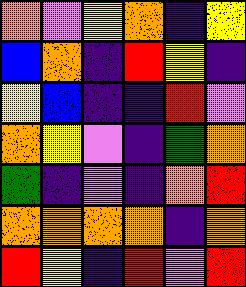[["orange", "violet", "yellow", "orange", "indigo", "yellow"], ["blue", "orange", "indigo", "red", "yellow", "indigo"], ["yellow", "blue", "indigo", "indigo", "red", "violet"], ["orange", "yellow", "violet", "indigo", "green", "orange"], ["green", "indigo", "violet", "indigo", "orange", "red"], ["orange", "orange", "orange", "orange", "indigo", "orange"], ["red", "yellow", "indigo", "red", "violet", "red"]]